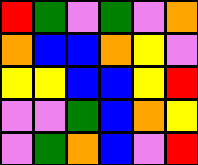[["red", "green", "violet", "green", "violet", "orange"], ["orange", "blue", "blue", "orange", "yellow", "violet"], ["yellow", "yellow", "blue", "blue", "yellow", "red"], ["violet", "violet", "green", "blue", "orange", "yellow"], ["violet", "green", "orange", "blue", "violet", "red"]]